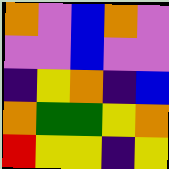[["orange", "violet", "blue", "orange", "violet"], ["violet", "violet", "blue", "violet", "violet"], ["indigo", "yellow", "orange", "indigo", "blue"], ["orange", "green", "green", "yellow", "orange"], ["red", "yellow", "yellow", "indigo", "yellow"]]